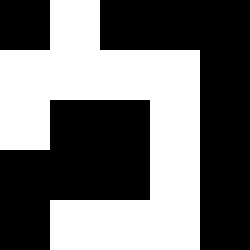[["black", "white", "black", "black", "black"], ["white", "white", "white", "white", "black"], ["white", "black", "black", "white", "black"], ["black", "black", "black", "white", "black"], ["black", "white", "white", "white", "black"]]